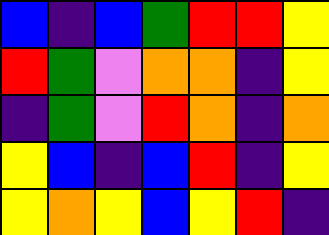[["blue", "indigo", "blue", "green", "red", "red", "yellow"], ["red", "green", "violet", "orange", "orange", "indigo", "yellow"], ["indigo", "green", "violet", "red", "orange", "indigo", "orange"], ["yellow", "blue", "indigo", "blue", "red", "indigo", "yellow"], ["yellow", "orange", "yellow", "blue", "yellow", "red", "indigo"]]